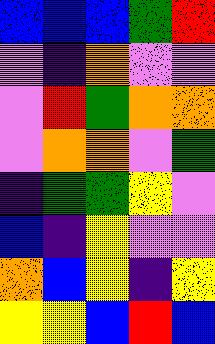[["blue", "blue", "blue", "green", "red"], ["violet", "indigo", "orange", "violet", "violet"], ["violet", "red", "green", "orange", "orange"], ["violet", "orange", "orange", "violet", "green"], ["indigo", "green", "green", "yellow", "violet"], ["blue", "indigo", "yellow", "violet", "violet"], ["orange", "blue", "yellow", "indigo", "yellow"], ["yellow", "yellow", "blue", "red", "blue"]]